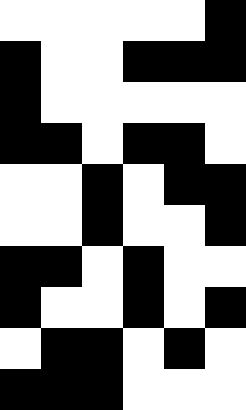[["white", "white", "white", "white", "white", "black"], ["black", "white", "white", "black", "black", "black"], ["black", "white", "white", "white", "white", "white"], ["black", "black", "white", "black", "black", "white"], ["white", "white", "black", "white", "black", "black"], ["white", "white", "black", "white", "white", "black"], ["black", "black", "white", "black", "white", "white"], ["black", "white", "white", "black", "white", "black"], ["white", "black", "black", "white", "black", "white"], ["black", "black", "black", "white", "white", "white"]]